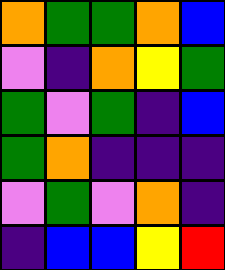[["orange", "green", "green", "orange", "blue"], ["violet", "indigo", "orange", "yellow", "green"], ["green", "violet", "green", "indigo", "blue"], ["green", "orange", "indigo", "indigo", "indigo"], ["violet", "green", "violet", "orange", "indigo"], ["indigo", "blue", "blue", "yellow", "red"]]